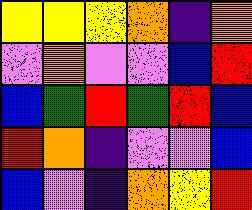[["yellow", "yellow", "yellow", "orange", "indigo", "orange"], ["violet", "orange", "violet", "violet", "blue", "red"], ["blue", "green", "red", "green", "red", "blue"], ["red", "orange", "indigo", "violet", "violet", "blue"], ["blue", "violet", "indigo", "orange", "yellow", "red"]]